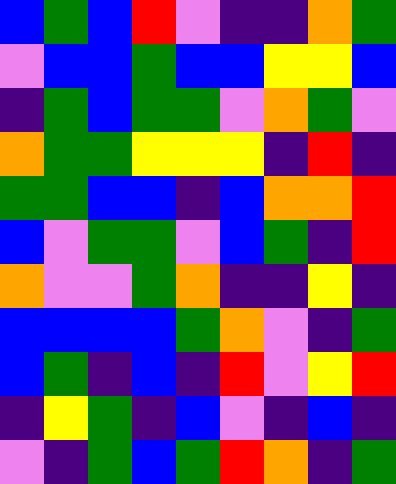[["blue", "green", "blue", "red", "violet", "indigo", "indigo", "orange", "green"], ["violet", "blue", "blue", "green", "blue", "blue", "yellow", "yellow", "blue"], ["indigo", "green", "blue", "green", "green", "violet", "orange", "green", "violet"], ["orange", "green", "green", "yellow", "yellow", "yellow", "indigo", "red", "indigo"], ["green", "green", "blue", "blue", "indigo", "blue", "orange", "orange", "red"], ["blue", "violet", "green", "green", "violet", "blue", "green", "indigo", "red"], ["orange", "violet", "violet", "green", "orange", "indigo", "indigo", "yellow", "indigo"], ["blue", "blue", "blue", "blue", "green", "orange", "violet", "indigo", "green"], ["blue", "green", "indigo", "blue", "indigo", "red", "violet", "yellow", "red"], ["indigo", "yellow", "green", "indigo", "blue", "violet", "indigo", "blue", "indigo"], ["violet", "indigo", "green", "blue", "green", "red", "orange", "indigo", "green"]]